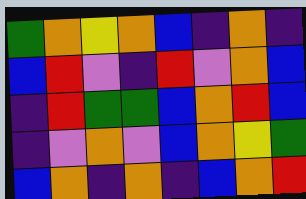[["green", "orange", "yellow", "orange", "blue", "indigo", "orange", "indigo"], ["blue", "red", "violet", "indigo", "red", "violet", "orange", "blue"], ["indigo", "red", "green", "green", "blue", "orange", "red", "blue"], ["indigo", "violet", "orange", "violet", "blue", "orange", "yellow", "green"], ["blue", "orange", "indigo", "orange", "indigo", "blue", "orange", "red"]]